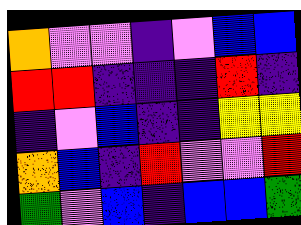[["orange", "violet", "violet", "indigo", "violet", "blue", "blue"], ["red", "red", "indigo", "indigo", "indigo", "red", "indigo"], ["indigo", "violet", "blue", "indigo", "indigo", "yellow", "yellow"], ["orange", "blue", "indigo", "red", "violet", "violet", "red"], ["green", "violet", "blue", "indigo", "blue", "blue", "green"]]